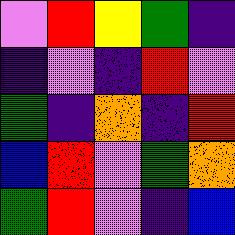[["violet", "red", "yellow", "green", "indigo"], ["indigo", "violet", "indigo", "red", "violet"], ["green", "indigo", "orange", "indigo", "red"], ["blue", "red", "violet", "green", "orange"], ["green", "red", "violet", "indigo", "blue"]]